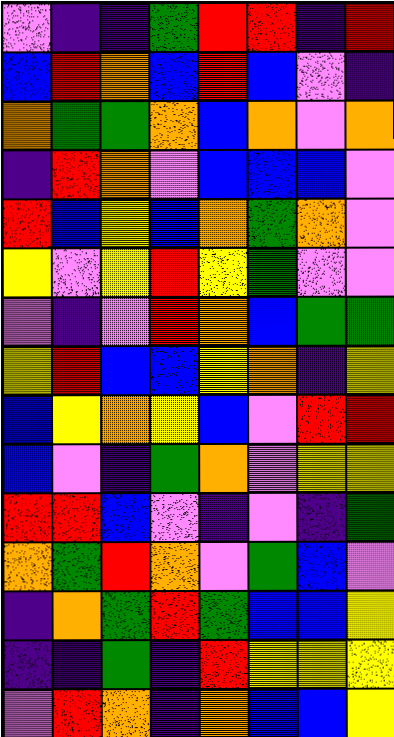[["violet", "indigo", "indigo", "green", "red", "red", "indigo", "red"], ["blue", "red", "orange", "blue", "red", "blue", "violet", "indigo"], ["orange", "green", "green", "orange", "blue", "orange", "violet", "orange"], ["indigo", "red", "orange", "violet", "blue", "blue", "blue", "violet"], ["red", "blue", "yellow", "blue", "orange", "green", "orange", "violet"], ["yellow", "violet", "yellow", "red", "yellow", "green", "violet", "violet"], ["violet", "indigo", "violet", "red", "orange", "blue", "green", "green"], ["yellow", "red", "blue", "blue", "yellow", "orange", "indigo", "yellow"], ["blue", "yellow", "orange", "yellow", "blue", "violet", "red", "red"], ["blue", "violet", "indigo", "green", "orange", "violet", "yellow", "yellow"], ["red", "red", "blue", "violet", "indigo", "violet", "indigo", "green"], ["orange", "green", "red", "orange", "violet", "green", "blue", "violet"], ["indigo", "orange", "green", "red", "green", "blue", "blue", "yellow"], ["indigo", "indigo", "green", "indigo", "red", "yellow", "yellow", "yellow"], ["violet", "red", "orange", "indigo", "orange", "blue", "blue", "yellow"]]